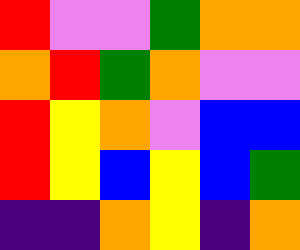[["red", "violet", "violet", "green", "orange", "orange"], ["orange", "red", "green", "orange", "violet", "violet"], ["red", "yellow", "orange", "violet", "blue", "blue"], ["red", "yellow", "blue", "yellow", "blue", "green"], ["indigo", "indigo", "orange", "yellow", "indigo", "orange"]]